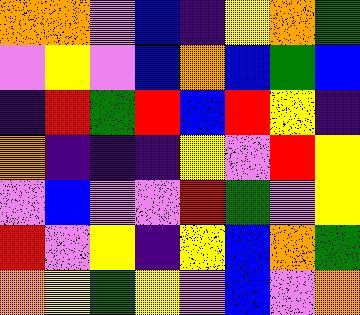[["orange", "orange", "violet", "blue", "indigo", "yellow", "orange", "green"], ["violet", "yellow", "violet", "blue", "orange", "blue", "green", "blue"], ["indigo", "red", "green", "red", "blue", "red", "yellow", "indigo"], ["orange", "indigo", "indigo", "indigo", "yellow", "violet", "red", "yellow"], ["violet", "blue", "violet", "violet", "red", "green", "violet", "yellow"], ["red", "violet", "yellow", "indigo", "yellow", "blue", "orange", "green"], ["orange", "yellow", "green", "yellow", "violet", "blue", "violet", "orange"]]